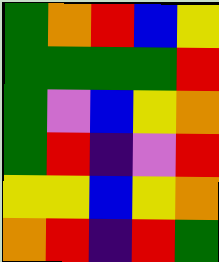[["green", "orange", "red", "blue", "yellow"], ["green", "green", "green", "green", "red"], ["green", "violet", "blue", "yellow", "orange"], ["green", "red", "indigo", "violet", "red"], ["yellow", "yellow", "blue", "yellow", "orange"], ["orange", "red", "indigo", "red", "green"]]